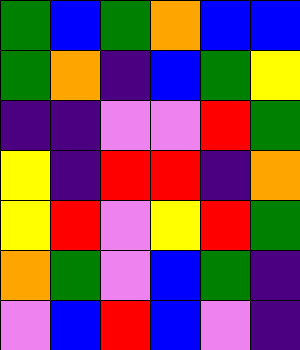[["green", "blue", "green", "orange", "blue", "blue"], ["green", "orange", "indigo", "blue", "green", "yellow"], ["indigo", "indigo", "violet", "violet", "red", "green"], ["yellow", "indigo", "red", "red", "indigo", "orange"], ["yellow", "red", "violet", "yellow", "red", "green"], ["orange", "green", "violet", "blue", "green", "indigo"], ["violet", "blue", "red", "blue", "violet", "indigo"]]